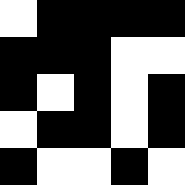[["white", "black", "black", "black", "black"], ["black", "black", "black", "white", "white"], ["black", "white", "black", "white", "black"], ["white", "black", "black", "white", "black"], ["black", "white", "white", "black", "white"]]